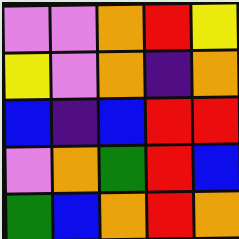[["violet", "violet", "orange", "red", "yellow"], ["yellow", "violet", "orange", "indigo", "orange"], ["blue", "indigo", "blue", "red", "red"], ["violet", "orange", "green", "red", "blue"], ["green", "blue", "orange", "red", "orange"]]